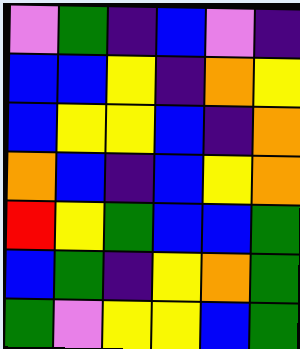[["violet", "green", "indigo", "blue", "violet", "indigo"], ["blue", "blue", "yellow", "indigo", "orange", "yellow"], ["blue", "yellow", "yellow", "blue", "indigo", "orange"], ["orange", "blue", "indigo", "blue", "yellow", "orange"], ["red", "yellow", "green", "blue", "blue", "green"], ["blue", "green", "indigo", "yellow", "orange", "green"], ["green", "violet", "yellow", "yellow", "blue", "green"]]